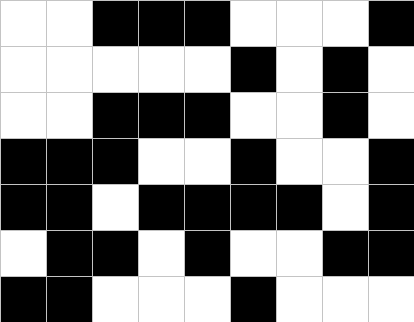[["white", "white", "black", "black", "black", "white", "white", "white", "black"], ["white", "white", "white", "white", "white", "black", "white", "black", "white"], ["white", "white", "black", "black", "black", "white", "white", "black", "white"], ["black", "black", "black", "white", "white", "black", "white", "white", "black"], ["black", "black", "white", "black", "black", "black", "black", "white", "black"], ["white", "black", "black", "white", "black", "white", "white", "black", "black"], ["black", "black", "white", "white", "white", "black", "white", "white", "white"]]